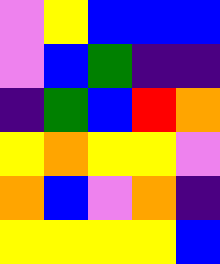[["violet", "yellow", "blue", "blue", "blue"], ["violet", "blue", "green", "indigo", "indigo"], ["indigo", "green", "blue", "red", "orange"], ["yellow", "orange", "yellow", "yellow", "violet"], ["orange", "blue", "violet", "orange", "indigo"], ["yellow", "yellow", "yellow", "yellow", "blue"]]